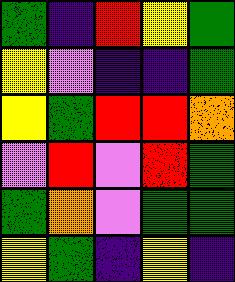[["green", "indigo", "red", "yellow", "green"], ["yellow", "violet", "indigo", "indigo", "green"], ["yellow", "green", "red", "red", "orange"], ["violet", "red", "violet", "red", "green"], ["green", "orange", "violet", "green", "green"], ["yellow", "green", "indigo", "yellow", "indigo"]]